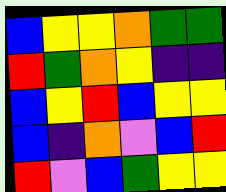[["blue", "yellow", "yellow", "orange", "green", "green"], ["red", "green", "orange", "yellow", "indigo", "indigo"], ["blue", "yellow", "red", "blue", "yellow", "yellow"], ["blue", "indigo", "orange", "violet", "blue", "red"], ["red", "violet", "blue", "green", "yellow", "yellow"]]